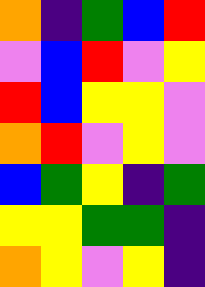[["orange", "indigo", "green", "blue", "red"], ["violet", "blue", "red", "violet", "yellow"], ["red", "blue", "yellow", "yellow", "violet"], ["orange", "red", "violet", "yellow", "violet"], ["blue", "green", "yellow", "indigo", "green"], ["yellow", "yellow", "green", "green", "indigo"], ["orange", "yellow", "violet", "yellow", "indigo"]]